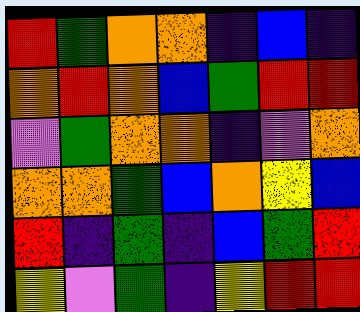[["red", "green", "orange", "orange", "indigo", "blue", "indigo"], ["orange", "red", "orange", "blue", "green", "red", "red"], ["violet", "green", "orange", "orange", "indigo", "violet", "orange"], ["orange", "orange", "green", "blue", "orange", "yellow", "blue"], ["red", "indigo", "green", "indigo", "blue", "green", "red"], ["yellow", "violet", "green", "indigo", "yellow", "red", "red"]]